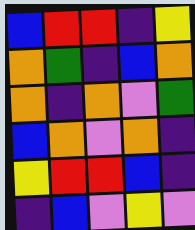[["blue", "red", "red", "indigo", "yellow"], ["orange", "green", "indigo", "blue", "orange"], ["orange", "indigo", "orange", "violet", "green"], ["blue", "orange", "violet", "orange", "indigo"], ["yellow", "red", "red", "blue", "indigo"], ["indigo", "blue", "violet", "yellow", "violet"]]